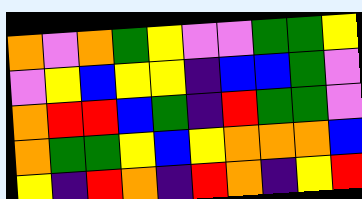[["orange", "violet", "orange", "green", "yellow", "violet", "violet", "green", "green", "yellow"], ["violet", "yellow", "blue", "yellow", "yellow", "indigo", "blue", "blue", "green", "violet"], ["orange", "red", "red", "blue", "green", "indigo", "red", "green", "green", "violet"], ["orange", "green", "green", "yellow", "blue", "yellow", "orange", "orange", "orange", "blue"], ["yellow", "indigo", "red", "orange", "indigo", "red", "orange", "indigo", "yellow", "red"]]